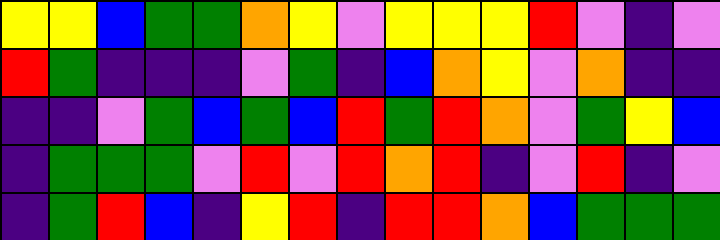[["yellow", "yellow", "blue", "green", "green", "orange", "yellow", "violet", "yellow", "yellow", "yellow", "red", "violet", "indigo", "violet"], ["red", "green", "indigo", "indigo", "indigo", "violet", "green", "indigo", "blue", "orange", "yellow", "violet", "orange", "indigo", "indigo"], ["indigo", "indigo", "violet", "green", "blue", "green", "blue", "red", "green", "red", "orange", "violet", "green", "yellow", "blue"], ["indigo", "green", "green", "green", "violet", "red", "violet", "red", "orange", "red", "indigo", "violet", "red", "indigo", "violet"], ["indigo", "green", "red", "blue", "indigo", "yellow", "red", "indigo", "red", "red", "orange", "blue", "green", "green", "green"]]